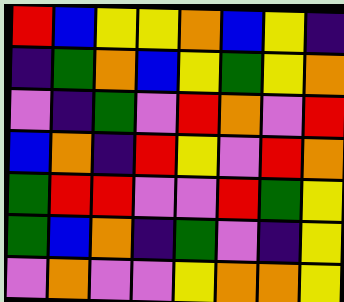[["red", "blue", "yellow", "yellow", "orange", "blue", "yellow", "indigo"], ["indigo", "green", "orange", "blue", "yellow", "green", "yellow", "orange"], ["violet", "indigo", "green", "violet", "red", "orange", "violet", "red"], ["blue", "orange", "indigo", "red", "yellow", "violet", "red", "orange"], ["green", "red", "red", "violet", "violet", "red", "green", "yellow"], ["green", "blue", "orange", "indigo", "green", "violet", "indigo", "yellow"], ["violet", "orange", "violet", "violet", "yellow", "orange", "orange", "yellow"]]